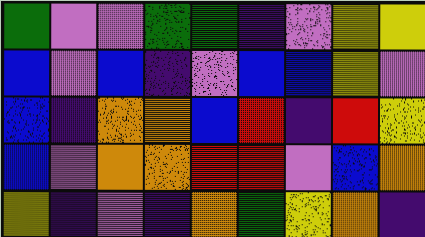[["green", "violet", "violet", "green", "green", "indigo", "violet", "yellow", "yellow"], ["blue", "violet", "blue", "indigo", "violet", "blue", "blue", "yellow", "violet"], ["blue", "indigo", "orange", "orange", "blue", "red", "indigo", "red", "yellow"], ["blue", "violet", "orange", "orange", "red", "red", "violet", "blue", "orange"], ["yellow", "indigo", "violet", "indigo", "orange", "green", "yellow", "orange", "indigo"]]